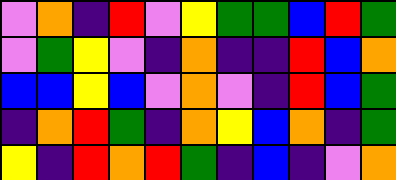[["violet", "orange", "indigo", "red", "violet", "yellow", "green", "green", "blue", "red", "green"], ["violet", "green", "yellow", "violet", "indigo", "orange", "indigo", "indigo", "red", "blue", "orange"], ["blue", "blue", "yellow", "blue", "violet", "orange", "violet", "indigo", "red", "blue", "green"], ["indigo", "orange", "red", "green", "indigo", "orange", "yellow", "blue", "orange", "indigo", "green"], ["yellow", "indigo", "red", "orange", "red", "green", "indigo", "blue", "indigo", "violet", "orange"]]